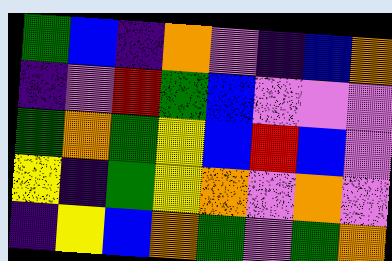[["green", "blue", "indigo", "orange", "violet", "indigo", "blue", "orange"], ["indigo", "violet", "red", "green", "blue", "violet", "violet", "violet"], ["green", "orange", "green", "yellow", "blue", "red", "blue", "violet"], ["yellow", "indigo", "green", "yellow", "orange", "violet", "orange", "violet"], ["indigo", "yellow", "blue", "orange", "green", "violet", "green", "orange"]]